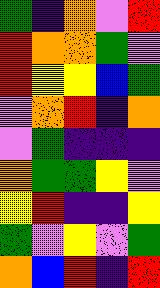[["green", "indigo", "orange", "violet", "red"], ["red", "orange", "orange", "green", "violet"], ["red", "yellow", "yellow", "blue", "green"], ["violet", "orange", "red", "indigo", "orange"], ["violet", "green", "indigo", "indigo", "indigo"], ["orange", "green", "green", "yellow", "violet"], ["yellow", "red", "indigo", "indigo", "yellow"], ["green", "violet", "yellow", "violet", "green"], ["orange", "blue", "red", "indigo", "red"]]